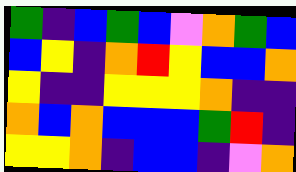[["green", "indigo", "blue", "green", "blue", "violet", "orange", "green", "blue"], ["blue", "yellow", "indigo", "orange", "red", "yellow", "blue", "blue", "orange"], ["yellow", "indigo", "indigo", "yellow", "yellow", "yellow", "orange", "indigo", "indigo"], ["orange", "blue", "orange", "blue", "blue", "blue", "green", "red", "indigo"], ["yellow", "yellow", "orange", "indigo", "blue", "blue", "indigo", "violet", "orange"]]